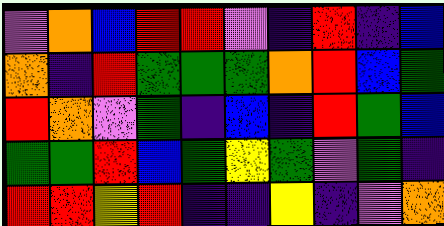[["violet", "orange", "blue", "red", "red", "violet", "indigo", "red", "indigo", "blue"], ["orange", "indigo", "red", "green", "green", "green", "orange", "red", "blue", "green"], ["red", "orange", "violet", "green", "indigo", "blue", "indigo", "red", "green", "blue"], ["green", "green", "red", "blue", "green", "yellow", "green", "violet", "green", "indigo"], ["red", "red", "yellow", "red", "indigo", "indigo", "yellow", "indigo", "violet", "orange"]]